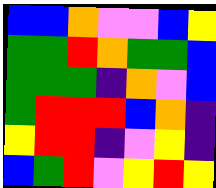[["blue", "blue", "orange", "violet", "violet", "blue", "yellow"], ["green", "green", "red", "orange", "green", "green", "blue"], ["green", "green", "green", "indigo", "orange", "violet", "blue"], ["green", "red", "red", "red", "blue", "orange", "indigo"], ["yellow", "red", "red", "indigo", "violet", "yellow", "indigo"], ["blue", "green", "red", "violet", "yellow", "red", "yellow"]]